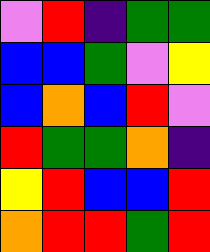[["violet", "red", "indigo", "green", "green"], ["blue", "blue", "green", "violet", "yellow"], ["blue", "orange", "blue", "red", "violet"], ["red", "green", "green", "orange", "indigo"], ["yellow", "red", "blue", "blue", "red"], ["orange", "red", "red", "green", "red"]]